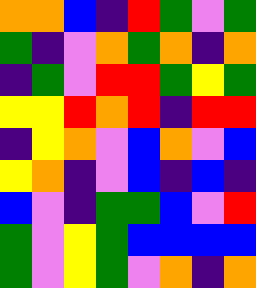[["orange", "orange", "blue", "indigo", "red", "green", "violet", "green"], ["green", "indigo", "violet", "orange", "green", "orange", "indigo", "orange"], ["indigo", "green", "violet", "red", "red", "green", "yellow", "green"], ["yellow", "yellow", "red", "orange", "red", "indigo", "red", "red"], ["indigo", "yellow", "orange", "violet", "blue", "orange", "violet", "blue"], ["yellow", "orange", "indigo", "violet", "blue", "indigo", "blue", "indigo"], ["blue", "violet", "indigo", "green", "green", "blue", "violet", "red"], ["green", "violet", "yellow", "green", "blue", "blue", "blue", "blue"], ["green", "violet", "yellow", "green", "violet", "orange", "indigo", "orange"]]